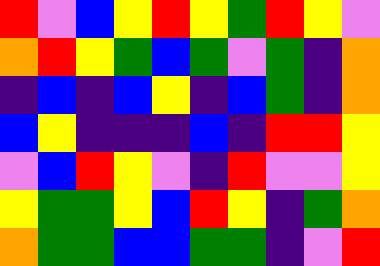[["red", "violet", "blue", "yellow", "red", "yellow", "green", "red", "yellow", "violet"], ["orange", "red", "yellow", "green", "blue", "green", "violet", "green", "indigo", "orange"], ["indigo", "blue", "indigo", "blue", "yellow", "indigo", "blue", "green", "indigo", "orange"], ["blue", "yellow", "indigo", "indigo", "indigo", "blue", "indigo", "red", "red", "yellow"], ["violet", "blue", "red", "yellow", "violet", "indigo", "red", "violet", "violet", "yellow"], ["yellow", "green", "green", "yellow", "blue", "red", "yellow", "indigo", "green", "orange"], ["orange", "green", "green", "blue", "blue", "green", "green", "indigo", "violet", "red"]]